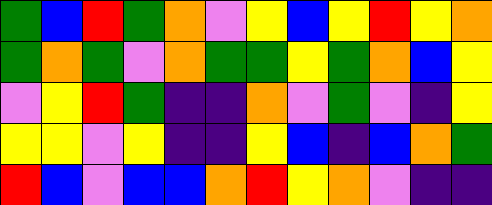[["green", "blue", "red", "green", "orange", "violet", "yellow", "blue", "yellow", "red", "yellow", "orange"], ["green", "orange", "green", "violet", "orange", "green", "green", "yellow", "green", "orange", "blue", "yellow"], ["violet", "yellow", "red", "green", "indigo", "indigo", "orange", "violet", "green", "violet", "indigo", "yellow"], ["yellow", "yellow", "violet", "yellow", "indigo", "indigo", "yellow", "blue", "indigo", "blue", "orange", "green"], ["red", "blue", "violet", "blue", "blue", "orange", "red", "yellow", "orange", "violet", "indigo", "indigo"]]